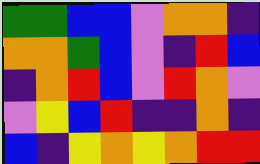[["green", "green", "blue", "blue", "violet", "orange", "orange", "indigo"], ["orange", "orange", "green", "blue", "violet", "indigo", "red", "blue"], ["indigo", "orange", "red", "blue", "violet", "red", "orange", "violet"], ["violet", "yellow", "blue", "red", "indigo", "indigo", "orange", "indigo"], ["blue", "indigo", "yellow", "orange", "yellow", "orange", "red", "red"]]